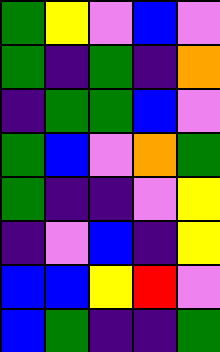[["green", "yellow", "violet", "blue", "violet"], ["green", "indigo", "green", "indigo", "orange"], ["indigo", "green", "green", "blue", "violet"], ["green", "blue", "violet", "orange", "green"], ["green", "indigo", "indigo", "violet", "yellow"], ["indigo", "violet", "blue", "indigo", "yellow"], ["blue", "blue", "yellow", "red", "violet"], ["blue", "green", "indigo", "indigo", "green"]]